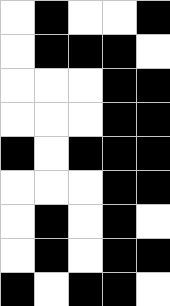[["white", "black", "white", "white", "black"], ["white", "black", "black", "black", "white"], ["white", "white", "white", "black", "black"], ["white", "white", "white", "black", "black"], ["black", "white", "black", "black", "black"], ["white", "white", "white", "black", "black"], ["white", "black", "white", "black", "white"], ["white", "black", "white", "black", "black"], ["black", "white", "black", "black", "white"]]